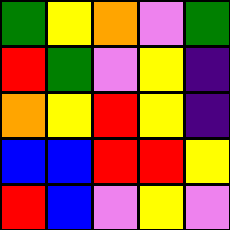[["green", "yellow", "orange", "violet", "green"], ["red", "green", "violet", "yellow", "indigo"], ["orange", "yellow", "red", "yellow", "indigo"], ["blue", "blue", "red", "red", "yellow"], ["red", "blue", "violet", "yellow", "violet"]]